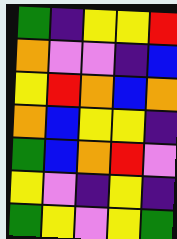[["green", "indigo", "yellow", "yellow", "red"], ["orange", "violet", "violet", "indigo", "blue"], ["yellow", "red", "orange", "blue", "orange"], ["orange", "blue", "yellow", "yellow", "indigo"], ["green", "blue", "orange", "red", "violet"], ["yellow", "violet", "indigo", "yellow", "indigo"], ["green", "yellow", "violet", "yellow", "green"]]